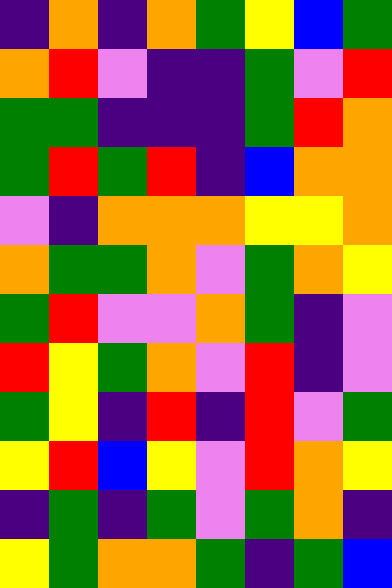[["indigo", "orange", "indigo", "orange", "green", "yellow", "blue", "green"], ["orange", "red", "violet", "indigo", "indigo", "green", "violet", "red"], ["green", "green", "indigo", "indigo", "indigo", "green", "red", "orange"], ["green", "red", "green", "red", "indigo", "blue", "orange", "orange"], ["violet", "indigo", "orange", "orange", "orange", "yellow", "yellow", "orange"], ["orange", "green", "green", "orange", "violet", "green", "orange", "yellow"], ["green", "red", "violet", "violet", "orange", "green", "indigo", "violet"], ["red", "yellow", "green", "orange", "violet", "red", "indigo", "violet"], ["green", "yellow", "indigo", "red", "indigo", "red", "violet", "green"], ["yellow", "red", "blue", "yellow", "violet", "red", "orange", "yellow"], ["indigo", "green", "indigo", "green", "violet", "green", "orange", "indigo"], ["yellow", "green", "orange", "orange", "green", "indigo", "green", "blue"]]